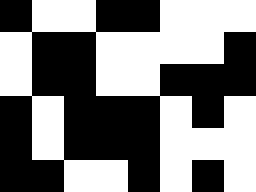[["black", "white", "white", "black", "black", "white", "white", "white"], ["white", "black", "black", "white", "white", "white", "white", "black"], ["white", "black", "black", "white", "white", "black", "black", "black"], ["black", "white", "black", "black", "black", "white", "black", "white"], ["black", "white", "black", "black", "black", "white", "white", "white"], ["black", "black", "white", "white", "black", "white", "black", "white"]]